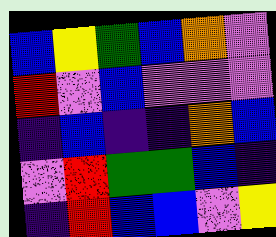[["blue", "yellow", "green", "blue", "orange", "violet"], ["red", "violet", "blue", "violet", "violet", "violet"], ["indigo", "blue", "indigo", "indigo", "orange", "blue"], ["violet", "red", "green", "green", "blue", "indigo"], ["indigo", "red", "blue", "blue", "violet", "yellow"]]